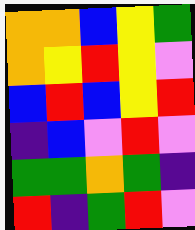[["orange", "orange", "blue", "yellow", "green"], ["orange", "yellow", "red", "yellow", "violet"], ["blue", "red", "blue", "yellow", "red"], ["indigo", "blue", "violet", "red", "violet"], ["green", "green", "orange", "green", "indigo"], ["red", "indigo", "green", "red", "violet"]]